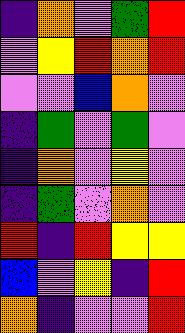[["indigo", "orange", "violet", "green", "red"], ["violet", "yellow", "red", "orange", "red"], ["violet", "violet", "blue", "orange", "violet"], ["indigo", "green", "violet", "green", "violet"], ["indigo", "orange", "violet", "yellow", "violet"], ["indigo", "green", "violet", "orange", "violet"], ["red", "indigo", "red", "yellow", "yellow"], ["blue", "violet", "yellow", "indigo", "red"], ["orange", "indigo", "violet", "violet", "red"]]